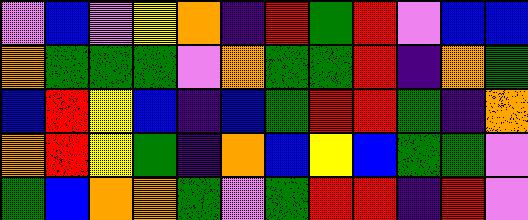[["violet", "blue", "violet", "yellow", "orange", "indigo", "red", "green", "red", "violet", "blue", "blue"], ["orange", "green", "green", "green", "violet", "orange", "green", "green", "red", "indigo", "orange", "green"], ["blue", "red", "yellow", "blue", "indigo", "blue", "green", "red", "red", "green", "indigo", "orange"], ["orange", "red", "yellow", "green", "indigo", "orange", "blue", "yellow", "blue", "green", "green", "violet"], ["green", "blue", "orange", "orange", "green", "violet", "green", "red", "red", "indigo", "red", "violet"]]